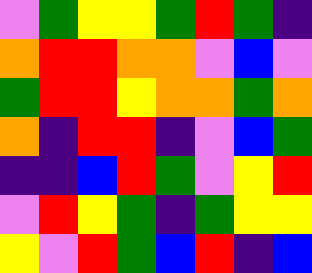[["violet", "green", "yellow", "yellow", "green", "red", "green", "indigo"], ["orange", "red", "red", "orange", "orange", "violet", "blue", "violet"], ["green", "red", "red", "yellow", "orange", "orange", "green", "orange"], ["orange", "indigo", "red", "red", "indigo", "violet", "blue", "green"], ["indigo", "indigo", "blue", "red", "green", "violet", "yellow", "red"], ["violet", "red", "yellow", "green", "indigo", "green", "yellow", "yellow"], ["yellow", "violet", "red", "green", "blue", "red", "indigo", "blue"]]